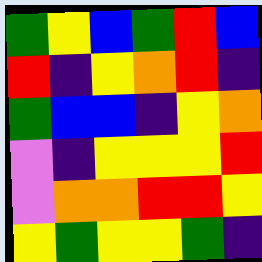[["green", "yellow", "blue", "green", "red", "blue"], ["red", "indigo", "yellow", "orange", "red", "indigo"], ["green", "blue", "blue", "indigo", "yellow", "orange"], ["violet", "indigo", "yellow", "yellow", "yellow", "red"], ["violet", "orange", "orange", "red", "red", "yellow"], ["yellow", "green", "yellow", "yellow", "green", "indigo"]]